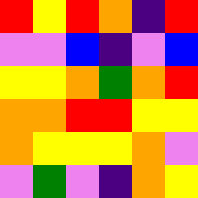[["red", "yellow", "red", "orange", "indigo", "red"], ["violet", "violet", "blue", "indigo", "violet", "blue"], ["yellow", "yellow", "orange", "green", "orange", "red"], ["orange", "orange", "red", "red", "yellow", "yellow"], ["orange", "yellow", "yellow", "yellow", "orange", "violet"], ["violet", "green", "violet", "indigo", "orange", "yellow"]]